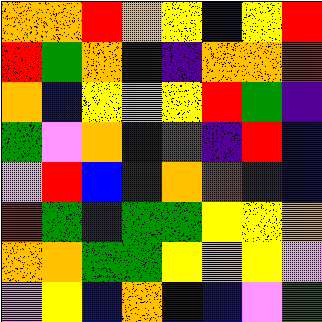[["orange", "orange", "red", "orange", "yellow", "blue", "yellow", "red"], ["red", "green", "orange", "indigo", "indigo", "orange", "orange", "red"], ["orange", "blue", "yellow", "violet", "yellow", "red", "green", "indigo"], ["green", "violet", "orange", "blue", "red", "indigo", "red", "blue"], ["violet", "red", "blue", "indigo", "orange", "red", "indigo", "blue"], ["red", "green", "indigo", "green", "green", "yellow", "yellow", "orange"], ["orange", "orange", "green", "green", "yellow", "orange", "yellow", "violet"], ["violet", "yellow", "blue", "orange", "blue", "blue", "violet", "green"]]